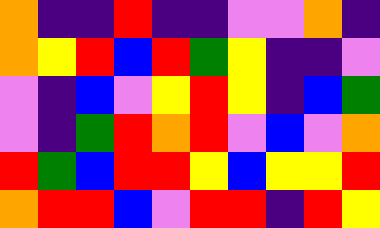[["orange", "indigo", "indigo", "red", "indigo", "indigo", "violet", "violet", "orange", "indigo"], ["orange", "yellow", "red", "blue", "red", "green", "yellow", "indigo", "indigo", "violet"], ["violet", "indigo", "blue", "violet", "yellow", "red", "yellow", "indigo", "blue", "green"], ["violet", "indigo", "green", "red", "orange", "red", "violet", "blue", "violet", "orange"], ["red", "green", "blue", "red", "red", "yellow", "blue", "yellow", "yellow", "red"], ["orange", "red", "red", "blue", "violet", "red", "red", "indigo", "red", "yellow"]]